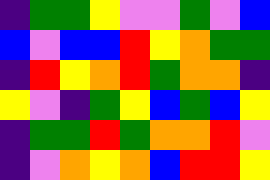[["indigo", "green", "green", "yellow", "violet", "violet", "green", "violet", "blue"], ["blue", "violet", "blue", "blue", "red", "yellow", "orange", "green", "green"], ["indigo", "red", "yellow", "orange", "red", "green", "orange", "orange", "indigo"], ["yellow", "violet", "indigo", "green", "yellow", "blue", "green", "blue", "yellow"], ["indigo", "green", "green", "red", "green", "orange", "orange", "red", "violet"], ["indigo", "violet", "orange", "yellow", "orange", "blue", "red", "red", "yellow"]]